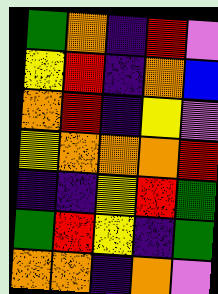[["green", "orange", "indigo", "red", "violet"], ["yellow", "red", "indigo", "orange", "blue"], ["orange", "red", "indigo", "yellow", "violet"], ["yellow", "orange", "orange", "orange", "red"], ["indigo", "indigo", "yellow", "red", "green"], ["green", "red", "yellow", "indigo", "green"], ["orange", "orange", "indigo", "orange", "violet"]]